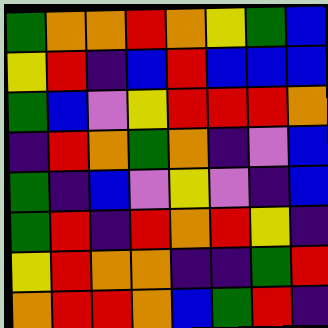[["green", "orange", "orange", "red", "orange", "yellow", "green", "blue"], ["yellow", "red", "indigo", "blue", "red", "blue", "blue", "blue"], ["green", "blue", "violet", "yellow", "red", "red", "red", "orange"], ["indigo", "red", "orange", "green", "orange", "indigo", "violet", "blue"], ["green", "indigo", "blue", "violet", "yellow", "violet", "indigo", "blue"], ["green", "red", "indigo", "red", "orange", "red", "yellow", "indigo"], ["yellow", "red", "orange", "orange", "indigo", "indigo", "green", "red"], ["orange", "red", "red", "orange", "blue", "green", "red", "indigo"]]